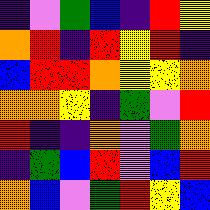[["indigo", "violet", "green", "blue", "indigo", "red", "yellow"], ["orange", "red", "indigo", "red", "yellow", "red", "indigo"], ["blue", "red", "red", "orange", "yellow", "yellow", "orange"], ["orange", "orange", "yellow", "indigo", "green", "violet", "red"], ["red", "indigo", "indigo", "orange", "violet", "green", "orange"], ["indigo", "green", "blue", "red", "violet", "blue", "red"], ["orange", "blue", "violet", "green", "red", "yellow", "blue"]]